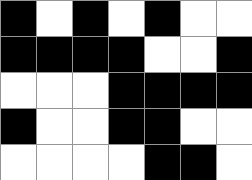[["black", "white", "black", "white", "black", "white", "white"], ["black", "black", "black", "black", "white", "white", "black"], ["white", "white", "white", "black", "black", "black", "black"], ["black", "white", "white", "black", "black", "white", "white"], ["white", "white", "white", "white", "black", "black", "white"]]